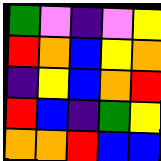[["green", "violet", "indigo", "violet", "yellow"], ["red", "orange", "blue", "yellow", "orange"], ["indigo", "yellow", "blue", "orange", "red"], ["red", "blue", "indigo", "green", "yellow"], ["orange", "orange", "red", "blue", "blue"]]